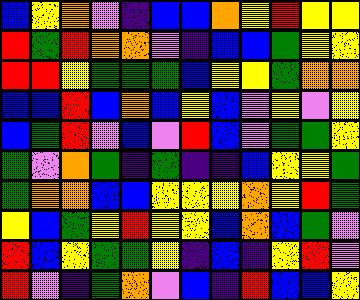[["blue", "yellow", "orange", "violet", "indigo", "blue", "blue", "orange", "yellow", "red", "yellow", "yellow"], ["red", "green", "red", "orange", "orange", "violet", "indigo", "blue", "blue", "green", "yellow", "yellow"], ["red", "red", "yellow", "green", "green", "green", "blue", "yellow", "yellow", "green", "orange", "orange"], ["blue", "blue", "red", "blue", "orange", "blue", "yellow", "blue", "violet", "yellow", "violet", "yellow"], ["blue", "green", "red", "violet", "blue", "violet", "red", "blue", "violet", "green", "green", "yellow"], ["green", "violet", "orange", "green", "indigo", "green", "indigo", "indigo", "blue", "yellow", "yellow", "green"], ["green", "orange", "orange", "blue", "blue", "yellow", "yellow", "yellow", "orange", "yellow", "red", "green"], ["yellow", "blue", "green", "yellow", "red", "yellow", "yellow", "blue", "orange", "blue", "green", "violet"], ["red", "blue", "yellow", "green", "green", "yellow", "indigo", "blue", "indigo", "yellow", "red", "violet"], ["red", "violet", "indigo", "green", "orange", "violet", "blue", "indigo", "red", "blue", "blue", "yellow"]]